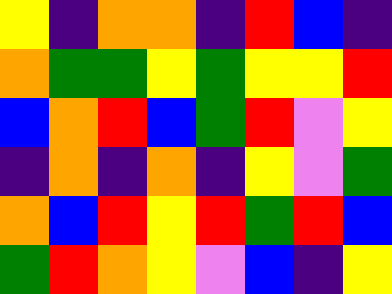[["yellow", "indigo", "orange", "orange", "indigo", "red", "blue", "indigo"], ["orange", "green", "green", "yellow", "green", "yellow", "yellow", "red"], ["blue", "orange", "red", "blue", "green", "red", "violet", "yellow"], ["indigo", "orange", "indigo", "orange", "indigo", "yellow", "violet", "green"], ["orange", "blue", "red", "yellow", "red", "green", "red", "blue"], ["green", "red", "orange", "yellow", "violet", "blue", "indigo", "yellow"]]